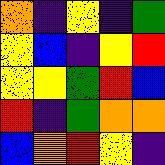[["orange", "indigo", "yellow", "indigo", "green"], ["yellow", "blue", "indigo", "yellow", "red"], ["yellow", "yellow", "green", "red", "blue"], ["red", "indigo", "green", "orange", "orange"], ["blue", "orange", "red", "yellow", "indigo"]]